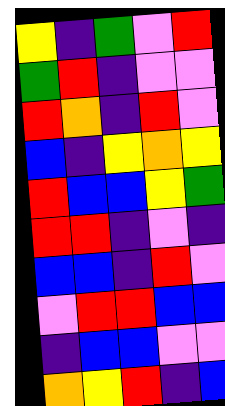[["yellow", "indigo", "green", "violet", "red"], ["green", "red", "indigo", "violet", "violet"], ["red", "orange", "indigo", "red", "violet"], ["blue", "indigo", "yellow", "orange", "yellow"], ["red", "blue", "blue", "yellow", "green"], ["red", "red", "indigo", "violet", "indigo"], ["blue", "blue", "indigo", "red", "violet"], ["violet", "red", "red", "blue", "blue"], ["indigo", "blue", "blue", "violet", "violet"], ["orange", "yellow", "red", "indigo", "blue"]]